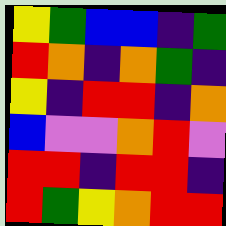[["yellow", "green", "blue", "blue", "indigo", "green"], ["red", "orange", "indigo", "orange", "green", "indigo"], ["yellow", "indigo", "red", "red", "indigo", "orange"], ["blue", "violet", "violet", "orange", "red", "violet"], ["red", "red", "indigo", "red", "red", "indigo"], ["red", "green", "yellow", "orange", "red", "red"]]